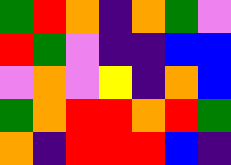[["green", "red", "orange", "indigo", "orange", "green", "violet"], ["red", "green", "violet", "indigo", "indigo", "blue", "blue"], ["violet", "orange", "violet", "yellow", "indigo", "orange", "blue"], ["green", "orange", "red", "red", "orange", "red", "green"], ["orange", "indigo", "red", "red", "red", "blue", "indigo"]]